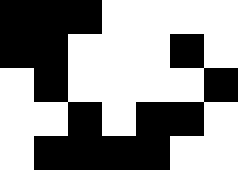[["black", "black", "black", "white", "white", "white", "white"], ["black", "black", "white", "white", "white", "black", "white"], ["white", "black", "white", "white", "white", "white", "black"], ["white", "white", "black", "white", "black", "black", "white"], ["white", "black", "black", "black", "black", "white", "white"]]